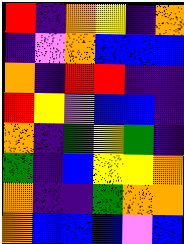[["red", "indigo", "orange", "yellow", "indigo", "orange"], ["indigo", "violet", "orange", "blue", "blue", "blue"], ["orange", "indigo", "red", "red", "indigo", "indigo"], ["red", "yellow", "violet", "blue", "blue", "indigo"], ["orange", "indigo", "green", "yellow", "green", "indigo"], ["green", "indigo", "blue", "yellow", "yellow", "orange"], ["orange", "indigo", "indigo", "green", "orange", "orange"], ["orange", "blue", "blue", "blue", "violet", "blue"]]